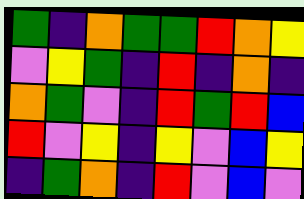[["green", "indigo", "orange", "green", "green", "red", "orange", "yellow"], ["violet", "yellow", "green", "indigo", "red", "indigo", "orange", "indigo"], ["orange", "green", "violet", "indigo", "red", "green", "red", "blue"], ["red", "violet", "yellow", "indigo", "yellow", "violet", "blue", "yellow"], ["indigo", "green", "orange", "indigo", "red", "violet", "blue", "violet"]]